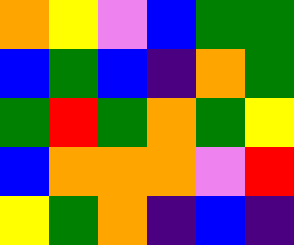[["orange", "yellow", "violet", "blue", "green", "green"], ["blue", "green", "blue", "indigo", "orange", "green"], ["green", "red", "green", "orange", "green", "yellow"], ["blue", "orange", "orange", "orange", "violet", "red"], ["yellow", "green", "orange", "indigo", "blue", "indigo"]]